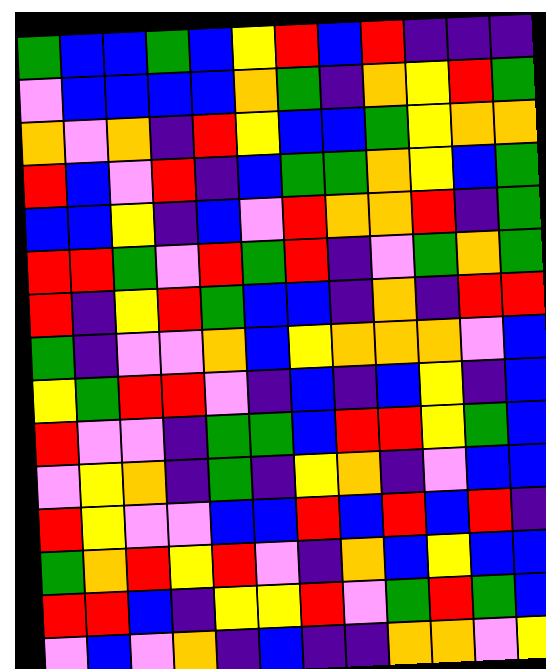[["green", "blue", "blue", "green", "blue", "yellow", "red", "blue", "red", "indigo", "indigo", "indigo"], ["violet", "blue", "blue", "blue", "blue", "orange", "green", "indigo", "orange", "yellow", "red", "green"], ["orange", "violet", "orange", "indigo", "red", "yellow", "blue", "blue", "green", "yellow", "orange", "orange"], ["red", "blue", "violet", "red", "indigo", "blue", "green", "green", "orange", "yellow", "blue", "green"], ["blue", "blue", "yellow", "indigo", "blue", "violet", "red", "orange", "orange", "red", "indigo", "green"], ["red", "red", "green", "violet", "red", "green", "red", "indigo", "violet", "green", "orange", "green"], ["red", "indigo", "yellow", "red", "green", "blue", "blue", "indigo", "orange", "indigo", "red", "red"], ["green", "indigo", "violet", "violet", "orange", "blue", "yellow", "orange", "orange", "orange", "violet", "blue"], ["yellow", "green", "red", "red", "violet", "indigo", "blue", "indigo", "blue", "yellow", "indigo", "blue"], ["red", "violet", "violet", "indigo", "green", "green", "blue", "red", "red", "yellow", "green", "blue"], ["violet", "yellow", "orange", "indigo", "green", "indigo", "yellow", "orange", "indigo", "violet", "blue", "blue"], ["red", "yellow", "violet", "violet", "blue", "blue", "red", "blue", "red", "blue", "red", "indigo"], ["green", "orange", "red", "yellow", "red", "violet", "indigo", "orange", "blue", "yellow", "blue", "blue"], ["red", "red", "blue", "indigo", "yellow", "yellow", "red", "violet", "green", "red", "green", "blue"], ["violet", "blue", "violet", "orange", "indigo", "blue", "indigo", "indigo", "orange", "orange", "violet", "yellow"]]